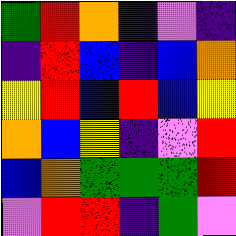[["green", "red", "orange", "indigo", "violet", "indigo"], ["indigo", "red", "blue", "indigo", "blue", "orange"], ["yellow", "red", "blue", "red", "blue", "yellow"], ["orange", "blue", "yellow", "indigo", "violet", "red"], ["blue", "orange", "green", "green", "green", "red"], ["violet", "red", "red", "indigo", "green", "violet"]]